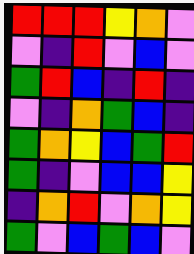[["red", "red", "red", "yellow", "orange", "violet"], ["violet", "indigo", "red", "violet", "blue", "violet"], ["green", "red", "blue", "indigo", "red", "indigo"], ["violet", "indigo", "orange", "green", "blue", "indigo"], ["green", "orange", "yellow", "blue", "green", "red"], ["green", "indigo", "violet", "blue", "blue", "yellow"], ["indigo", "orange", "red", "violet", "orange", "yellow"], ["green", "violet", "blue", "green", "blue", "violet"]]